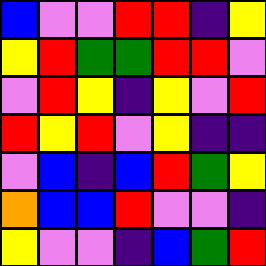[["blue", "violet", "violet", "red", "red", "indigo", "yellow"], ["yellow", "red", "green", "green", "red", "red", "violet"], ["violet", "red", "yellow", "indigo", "yellow", "violet", "red"], ["red", "yellow", "red", "violet", "yellow", "indigo", "indigo"], ["violet", "blue", "indigo", "blue", "red", "green", "yellow"], ["orange", "blue", "blue", "red", "violet", "violet", "indigo"], ["yellow", "violet", "violet", "indigo", "blue", "green", "red"]]